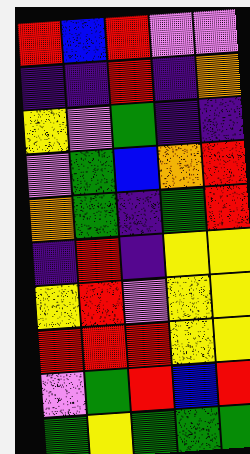[["red", "blue", "red", "violet", "violet"], ["indigo", "indigo", "red", "indigo", "orange"], ["yellow", "violet", "green", "indigo", "indigo"], ["violet", "green", "blue", "orange", "red"], ["orange", "green", "indigo", "green", "red"], ["indigo", "red", "indigo", "yellow", "yellow"], ["yellow", "red", "violet", "yellow", "yellow"], ["red", "red", "red", "yellow", "yellow"], ["violet", "green", "red", "blue", "red"], ["green", "yellow", "green", "green", "green"]]